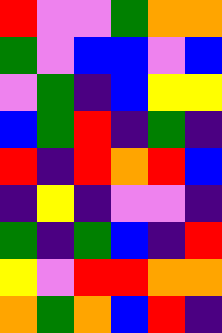[["red", "violet", "violet", "green", "orange", "orange"], ["green", "violet", "blue", "blue", "violet", "blue"], ["violet", "green", "indigo", "blue", "yellow", "yellow"], ["blue", "green", "red", "indigo", "green", "indigo"], ["red", "indigo", "red", "orange", "red", "blue"], ["indigo", "yellow", "indigo", "violet", "violet", "indigo"], ["green", "indigo", "green", "blue", "indigo", "red"], ["yellow", "violet", "red", "red", "orange", "orange"], ["orange", "green", "orange", "blue", "red", "indigo"]]